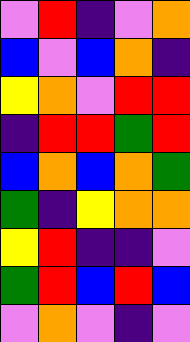[["violet", "red", "indigo", "violet", "orange"], ["blue", "violet", "blue", "orange", "indigo"], ["yellow", "orange", "violet", "red", "red"], ["indigo", "red", "red", "green", "red"], ["blue", "orange", "blue", "orange", "green"], ["green", "indigo", "yellow", "orange", "orange"], ["yellow", "red", "indigo", "indigo", "violet"], ["green", "red", "blue", "red", "blue"], ["violet", "orange", "violet", "indigo", "violet"]]